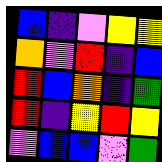[["blue", "indigo", "violet", "yellow", "yellow"], ["orange", "violet", "red", "indigo", "blue"], ["red", "blue", "orange", "indigo", "green"], ["red", "indigo", "yellow", "red", "yellow"], ["violet", "blue", "blue", "violet", "green"]]